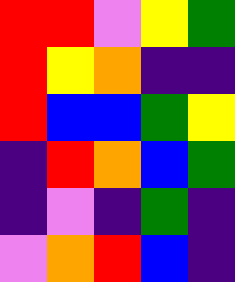[["red", "red", "violet", "yellow", "green"], ["red", "yellow", "orange", "indigo", "indigo"], ["red", "blue", "blue", "green", "yellow"], ["indigo", "red", "orange", "blue", "green"], ["indigo", "violet", "indigo", "green", "indigo"], ["violet", "orange", "red", "blue", "indigo"]]